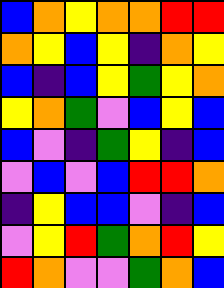[["blue", "orange", "yellow", "orange", "orange", "red", "red"], ["orange", "yellow", "blue", "yellow", "indigo", "orange", "yellow"], ["blue", "indigo", "blue", "yellow", "green", "yellow", "orange"], ["yellow", "orange", "green", "violet", "blue", "yellow", "blue"], ["blue", "violet", "indigo", "green", "yellow", "indigo", "blue"], ["violet", "blue", "violet", "blue", "red", "red", "orange"], ["indigo", "yellow", "blue", "blue", "violet", "indigo", "blue"], ["violet", "yellow", "red", "green", "orange", "red", "yellow"], ["red", "orange", "violet", "violet", "green", "orange", "blue"]]